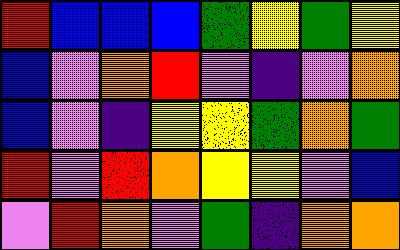[["red", "blue", "blue", "blue", "green", "yellow", "green", "yellow"], ["blue", "violet", "orange", "red", "violet", "indigo", "violet", "orange"], ["blue", "violet", "indigo", "yellow", "yellow", "green", "orange", "green"], ["red", "violet", "red", "orange", "yellow", "yellow", "violet", "blue"], ["violet", "red", "orange", "violet", "green", "indigo", "orange", "orange"]]